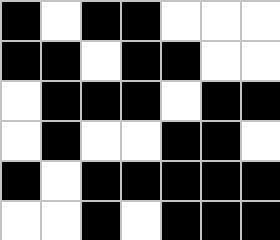[["black", "white", "black", "black", "white", "white", "white"], ["black", "black", "white", "black", "black", "white", "white"], ["white", "black", "black", "black", "white", "black", "black"], ["white", "black", "white", "white", "black", "black", "white"], ["black", "white", "black", "black", "black", "black", "black"], ["white", "white", "black", "white", "black", "black", "black"]]